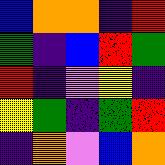[["blue", "orange", "orange", "indigo", "red"], ["green", "indigo", "blue", "red", "green"], ["red", "indigo", "violet", "yellow", "indigo"], ["yellow", "green", "indigo", "green", "red"], ["indigo", "orange", "violet", "blue", "orange"]]